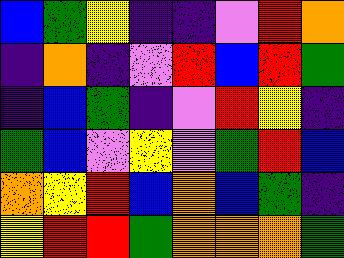[["blue", "green", "yellow", "indigo", "indigo", "violet", "red", "orange"], ["indigo", "orange", "indigo", "violet", "red", "blue", "red", "green"], ["indigo", "blue", "green", "indigo", "violet", "red", "yellow", "indigo"], ["green", "blue", "violet", "yellow", "violet", "green", "red", "blue"], ["orange", "yellow", "red", "blue", "orange", "blue", "green", "indigo"], ["yellow", "red", "red", "green", "orange", "orange", "orange", "green"]]